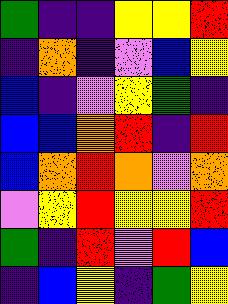[["green", "indigo", "indigo", "yellow", "yellow", "red"], ["indigo", "orange", "indigo", "violet", "blue", "yellow"], ["blue", "indigo", "violet", "yellow", "green", "indigo"], ["blue", "blue", "orange", "red", "indigo", "red"], ["blue", "orange", "red", "orange", "violet", "orange"], ["violet", "yellow", "red", "yellow", "yellow", "red"], ["green", "indigo", "red", "violet", "red", "blue"], ["indigo", "blue", "yellow", "indigo", "green", "yellow"]]